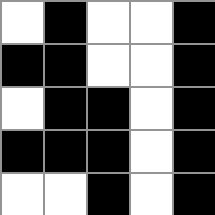[["white", "black", "white", "white", "black"], ["black", "black", "white", "white", "black"], ["white", "black", "black", "white", "black"], ["black", "black", "black", "white", "black"], ["white", "white", "black", "white", "black"]]